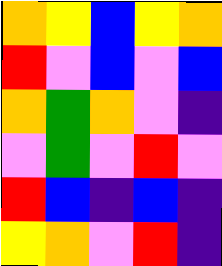[["orange", "yellow", "blue", "yellow", "orange"], ["red", "violet", "blue", "violet", "blue"], ["orange", "green", "orange", "violet", "indigo"], ["violet", "green", "violet", "red", "violet"], ["red", "blue", "indigo", "blue", "indigo"], ["yellow", "orange", "violet", "red", "indigo"]]